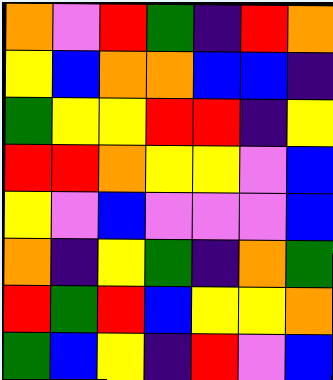[["orange", "violet", "red", "green", "indigo", "red", "orange"], ["yellow", "blue", "orange", "orange", "blue", "blue", "indigo"], ["green", "yellow", "yellow", "red", "red", "indigo", "yellow"], ["red", "red", "orange", "yellow", "yellow", "violet", "blue"], ["yellow", "violet", "blue", "violet", "violet", "violet", "blue"], ["orange", "indigo", "yellow", "green", "indigo", "orange", "green"], ["red", "green", "red", "blue", "yellow", "yellow", "orange"], ["green", "blue", "yellow", "indigo", "red", "violet", "blue"]]